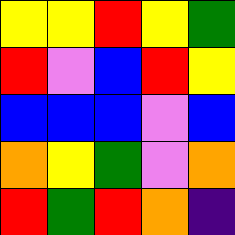[["yellow", "yellow", "red", "yellow", "green"], ["red", "violet", "blue", "red", "yellow"], ["blue", "blue", "blue", "violet", "blue"], ["orange", "yellow", "green", "violet", "orange"], ["red", "green", "red", "orange", "indigo"]]